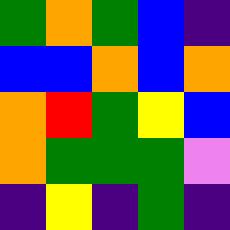[["green", "orange", "green", "blue", "indigo"], ["blue", "blue", "orange", "blue", "orange"], ["orange", "red", "green", "yellow", "blue"], ["orange", "green", "green", "green", "violet"], ["indigo", "yellow", "indigo", "green", "indigo"]]